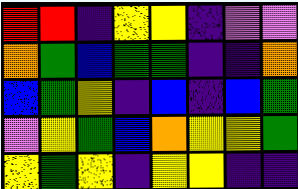[["red", "red", "indigo", "yellow", "yellow", "indigo", "violet", "violet"], ["orange", "green", "blue", "green", "green", "indigo", "indigo", "orange"], ["blue", "green", "yellow", "indigo", "blue", "indigo", "blue", "green"], ["violet", "yellow", "green", "blue", "orange", "yellow", "yellow", "green"], ["yellow", "green", "yellow", "indigo", "yellow", "yellow", "indigo", "indigo"]]